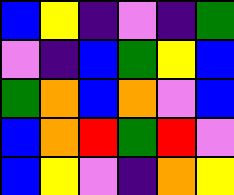[["blue", "yellow", "indigo", "violet", "indigo", "green"], ["violet", "indigo", "blue", "green", "yellow", "blue"], ["green", "orange", "blue", "orange", "violet", "blue"], ["blue", "orange", "red", "green", "red", "violet"], ["blue", "yellow", "violet", "indigo", "orange", "yellow"]]